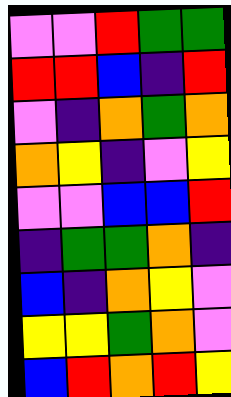[["violet", "violet", "red", "green", "green"], ["red", "red", "blue", "indigo", "red"], ["violet", "indigo", "orange", "green", "orange"], ["orange", "yellow", "indigo", "violet", "yellow"], ["violet", "violet", "blue", "blue", "red"], ["indigo", "green", "green", "orange", "indigo"], ["blue", "indigo", "orange", "yellow", "violet"], ["yellow", "yellow", "green", "orange", "violet"], ["blue", "red", "orange", "red", "yellow"]]